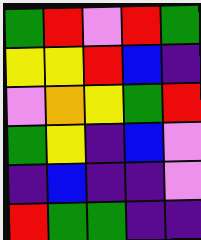[["green", "red", "violet", "red", "green"], ["yellow", "yellow", "red", "blue", "indigo"], ["violet", "orange", "yellow", "green", "red"], ["green", "yellow", "indigo", "blue", "violet"], ["indigo", "blue", "indigo", "indigo", "violet"], ["red", "green", "green", "indigo", "indigo"]]